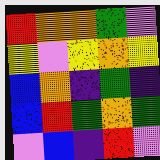[["red", "orange", "orange", "green", "violet"], ["yellow", "violet", "yellow", "orange", "yellow"], ["blue", "orange", "indigo", "green", "indigo"], ["blue", "red", "green", "orange", "green"], ["violet", "blue", "indigo", "red", "violet"]]